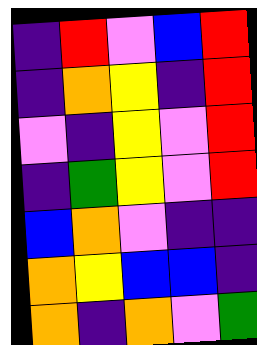[["indigo", "red", "violet", "blue", "red"], ["indigo", "orange", "yellow", "indigo", "red"], ["violet", "indigo", "yellow", "violet", "red"], ["indigo", "green", "yellow", "violet", "red"], ["blue", "orange", "violet", "indigo", "indigo"], ["orange", "yellow", "blue", "blue", "indigo"], ["orange", "indigo", "orange", "violet", "green"]]